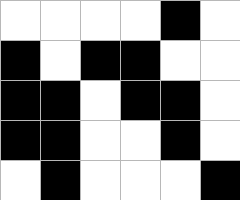[["white", "white", "white", "white", "black", "white"], ["black", "white", "black", "black", "white", "white"], ["black", "black", "white", "black", "black", "white"], ["black", "black", "white", "white", "black", "white"], ["white", "black", "white", "white", "white", "black"]]